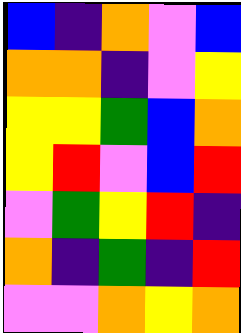[["blue", "indigo", "orange", "violet", "blue"], ["orange", "orange", "indigo", "violet", "yellow"], ["yellow", "yellow", "green", "blue", "orange"], ["yellow", "red", "violet", "blue", "red"], ["violet", "green", "yellow", "red", "indigo"], ["orange", "indigo", "green", "indigo", "red"], ["violet", "violet", "orange", "yellow", "orange"]]